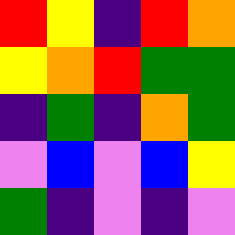[["red", "yellow", "indigo", "red", "orange"], ["yellow", "orange", "red", "green", "green"], ["indigo", "green", "indigo", "orange", "green"], ["violet", "blue", "violet", "blue", "yellow"], ["green", "indigo", "violet", "indigo", "violet"]]